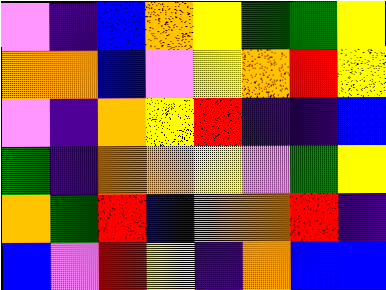[["violet", "indigo", "blue", "orange", "yellow", "green", "green", "yellow"], ["orange", "orange", "blue", "violet", "yellow", "orange", "red", "yellow"], ["violet", "indigo", "orange", "yellow", "red", "indigo", "indigo", "blue"], ["green", "indigo", "orange", "orange", "yellow", "violet", "green", "yellow"], ["orange", "green", "red", "blue", "orange", "orange", "red", "indigo"], ["blue", "violet", "red", "yellow", "indigo", "orange", "blue", "blue"]]